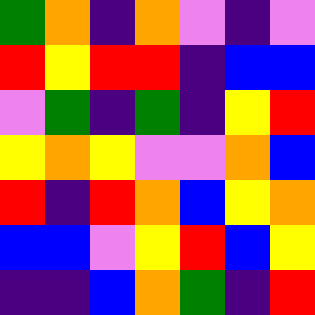[["green", "orange", "indigo", "orange", "violet", "indigo", "violet"], ["red", "yellow", "red", "red", "indigo", "blue", "blue"], ["violet", "green", "indigo", "green", "indigo", "yellow", "red"], ["yellow", "orange", "yellow", "violet", "violet", "orange", "blue"], ["red", "indigo", "red", "orange", "blue", "yellow", "orange"], ["blue", "blue", "violet", "yellow", "red", "blue", "yellow"], ["indigo", "indigo", "blue", "orange", "green", "indigo", "red"]]